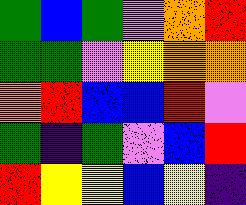[["green", "blue", "green", "violet", "orange", "red"], ["green", "green", "violet", "yellow", "orange", "orange"], ["orange", "red", "blue", "blue", "red", "violet"], ["green", "indigo", "green", "violet", "blue", "red"], ["red", "yellow", "yellow", "blue", "yellow", "indigo"]]